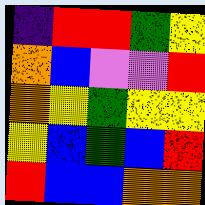[["indigo", "red", "red", "green", "yellow"], ["orange", "blue", "violet", "violet", "red"], ["orange", "yellow", "green", "yellow", "yellow"], ["yellow", "blue", "green", "blue", "red"], ["red", "blue", "blue", "orange", "orange"]]